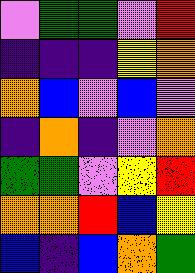[["violet", "green", "green", "violet", "red"], ["indigo", "indigo", "indigo", "yellow", "orange"], ["orange", "blue", "violet", "blue", "violet"], ["indigo", "orange", "indigo", "violet", "orange"], ["green", "green", "violet", "yellow", "red"], ["orange", "orange", "red", "blue", "yellow"], ["blue", "indigo", "blue", "orange", "green"]]